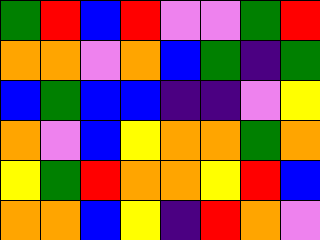[["green", "red", "blue", "red", "violet", "violet", "green", "red"], ["orange", "orange", "violet", "orange", "blue", "green", "indigo", "green"], ["blue", "green", "blue", "blue", "indigo", "indigo", "violet", "yellow"], ["orange", "violet", "blue", "yellow", "orange", "orange", "green", "orange"], ["yellow", "green", "red", "orange", "orange", "yellow", "red", "blue"], ["orange", "orange", "blue", "yellow", "indigo", "red", "orange", "violet"]]